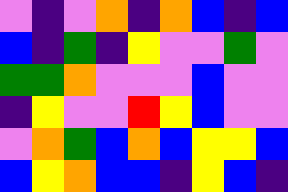[["violet", "indigo", "violet", "orange", "indigo", "orange", "blue", "indigo", "blue"], ["blue", "indigo", "green", "indigo", "yellow", "violet", "violet", "green", "violet"], ["green", "green", "orange", "violet", "violet", "violet", "blue", "violet", "violet"], ["indigo", "yellow", "violet", "violet", "red", "yellow", "blue", "violet", "violet"], ["violet", "orange", "green", "blue", "orange", "blue", "yellow", "yellow", "blue"], ["blue", "yellow", "orange", "blue", "blue", "indigo", "yellow", "blue", "indigo"]]